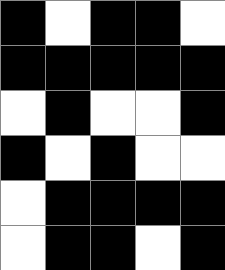[["black", "white", "black", "black", "white"], ["black", "black", "black", "black", "black"], ["white", "black", "white", "white", "black"], ["black", "white", "black", "white", "white"], ["white", "black", "black", "black", "black"], ["white", "black", "black", "white", "black"]]